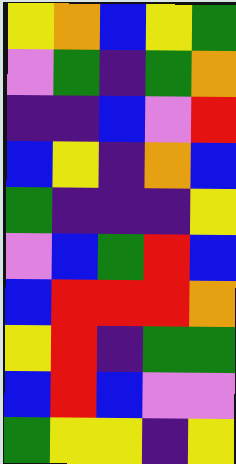[["yellow", "orange", "blue", "yellow", "green"], ["violet", "green", "indigo", "green", "orange"], ["indigo", "indigo", "blue", "violet", "red"], ["blue", "yellow", "indigo", "orange", "blue"], ["green", "indigo", "indigo", "indigo", "yellow"], ["violet", "blue", "green", "red", "blue"], ["blue", "red", "red", "red", "orange"], ["yellow", "red", "indigo", "green", "green"], ["blue", "red", "blue", "violet", "violet"], ["green", "yellow", "yellow", "indigo", "yellow"]]